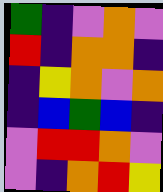[["green", "indigo", "violet", "orange", "violet"], ["red", "indigo", "orange", "orange", "indigo"], ["indigo", "yellow", "orange", "violet", "orange"], ["indigo", "blue", "green", "blue", "indigo"], ["violet", "red", "red", "orange", "violet"], ["violet", "indigo", "orange", "red", "yellow"]]